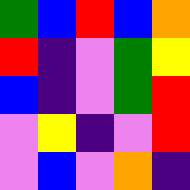[["green", "blue", "red", "blue", "orange"], ["red", "indigo", "violet", "green", "yellow"], ["blue", "indigo", "violet", "green", "red"], ["violet", "yellow", "indigo", "violet", "red"], ["violet", "blue", "violet", "orange", "indigo"]]